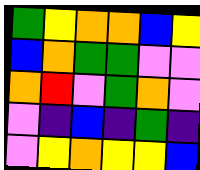[["green", "yellow", "orange", "orange", "blue", "yellow"], ["blue", "orange", "green", "green", "violet", "violet"], ["orange", "red", "violet", "green", "orange", "violet"], ["violet", "indigo", "blue", "indigo", "green", "indigo"], ["violet", "yellow", "orange", "yellow", "yellow", "blue"]]